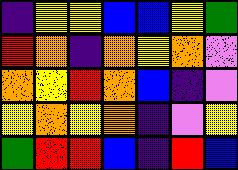[["indigo", "yellow", "yellow", "blue", "blue", "yellow", "green"], ["red", "orange", "indigo", "orange", "yellow", "orange", "violet"], ["orange", "yellow", "red", "orange", "blue", "indigo", "violet"], ["yellow", "orange", "yellow", "orange", "indigo", "violet", "yellow"], ["green", "red", "red", "blue", "indigo", "red", "blue"]]